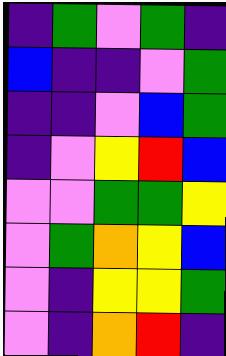[["indigo", "green", "violet", "green", "indigo"], ["blue", "indigo", "indigo", "violet", "green"], ["indigo", "indigo", "violet", "blue", "green"], ["indigo", "violet", "yellow", "red", "blue"], ["violet", "violet", "green", "green", "yellow"], ["violet", "green", "orange", "yellow", "blue"], ["violet", "indigo", "yellow", "yellow", "green"], ["violet", "indigo", "orange", "red", "indigo"]]